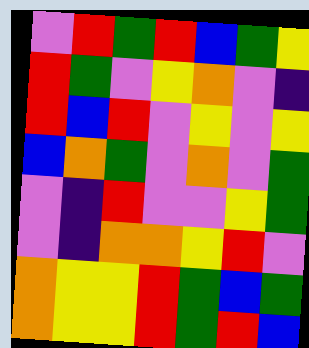[["violet", "red", "green", "red", "blue", "green", "yellow"], ["red", "green", "violet", "yellow", "orange", "violet", "indigo"], ["red", "blue", "red", "violet", "yellow", "violet", "yellow"], ["blue", "orange", "green", "violet", "orange", "violet", "green"], ["violet", "indigo", "red", "violet", "violet", "yellow", "green"], ["violet", "indigo", "orange", "orange", "yellow", "red", "violet"], ["orange", "yellow", "yellow", "red", "green", "blue", "green"], ["orange", "yellow", "yellow", "red", "green", "red", "blue"]]